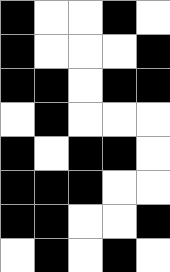[["black", "white", "white", "black", "white"], ["black", "white", "white", "white", "black"], ["black", "black", "white", "black", "black"], ["white", "black", "white", "white", "white"], ["black", "white", "black", "black", "white"], ["black", "black", "black", "white", "white"], ["black", "black", "white", "white", "black"], ["white", "black", "white", "black", "white"]]